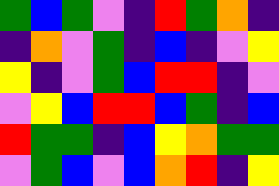[["green", "blue", "green", "violet", "indigo", "red", "green", "orange", "indigo"], ["indigo", "orange", "violet", "green", "indigo", "blue", "indigo", "violet", "yellow"], ["yellow", "indigo", "violet", "green", "blue", "red", "red", "indigo", "violet"], ["violet", "yellow", "blue", "red", "red", "blue", "green", "indigo", "blue"], ["red", "green", "green", "indigo", "blue", "yellow", "orange", "green", "green"], ["violet", "green", "blue", "violet", "blue", "orange", "red", "indigo", "yellow"]]